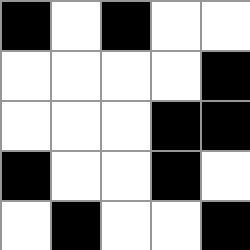[["black", "white", "black", "white", "white"], ["white", "white", "white", "white", "black"], ["white", "white", "white", "black", "black"], ["black", "white", "white", "black", "white"], ["white", "black", "white", "white", "black"]]